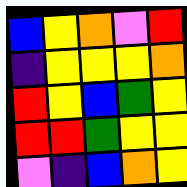[["blue", "yellow", "orange", "violet", "red"], ["indigo", "yellow", "yellow", "yellow", "orange"], ["red", "yellow", "blue", "green", "yellow"], ["red", "red", "green", "yellow", "yellow"], ["violet", "indigo", "blue", "orange", "yellow"]]